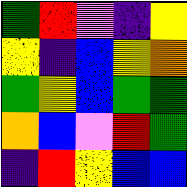[["green", "red", "violet", "indigo", "yellow"], ["yellow", "indigo", "blue", "yellow", "orange"], ["green", "yellow", "blue", "green", "green"], ["orange", "blue", "violet", "red", "green"], ["indigo", "red", "yellow", "blue", "blue"]]